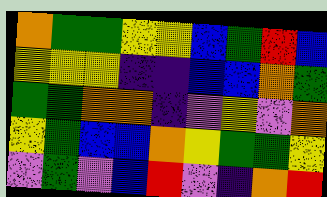[["orange", "green", "green", "yellow", "yellow", "blue", "green", "red", "blue"], ["yellow", "yellow", "yellow", "indigo", "indigo", "blue", "blue", "orange", "green"], ["green", "green", "orange", "orange", "indigo", "violet", "yellow", "violet", "orange"], ["yellow", "green", "blue", "blue", "orange", "yellow", "green", "green", "yellow"], ["violet", "green", "violet", "blue", "red", "violet", "indigo", "orange", "red"]]